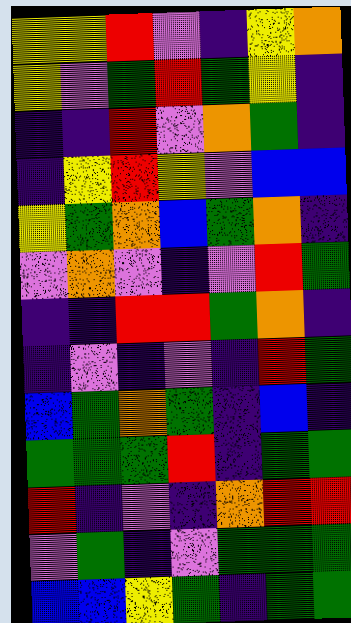[["yellow", "yellow", "red", "violet", "indigo", "yellow", "orange"], ["yellow", "violet", "green", "red", "green", "yellow", "indigo"], ["indigo", "indigo", "red", "violet", "orange", "green", "indigo"], ["indigo", "yellow", "red", "yellow", "violet", "blue", "blue"], ["yellow", "green", "orange", "blue", "green", "orange", "indigo"], ["violet", "orange", "violet", "indigo", "violet", "red", "green"], ["indigo", "indigo", "red", "red", "green", "orange", "indigo"], ["indigo", "violet", "indigo", "violet", "indigo", "red", "green"], ["blue", "green", "orange", "green", "indigo", "blue", "indigo"], ["green", "green", "green", "red", "indigo", "green", "green"], ["red", "indigo", "violet", "indigo", "orange", "red", "red"], ["violet", "green", "indigo", "violet", "green", "green", "green"], ["blue", "blue", "yellow", "green", "indigo", "green", "green"]]